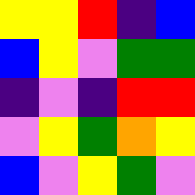[["yellow", "yellow", "red", "indigo", "blue"], ["blue", "yellow", "violet", "green", "green"], ["indigo", "violet", "indigo", "red", "red"], ["violet", "yellow", "green", "orange", "yellow"], ["blue", "violet", "yellow", "green", "violet"]]